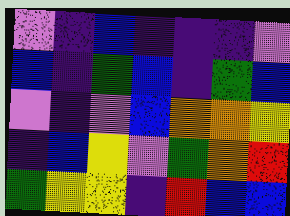[["violet", "indigo", "blue", "indigo", "indigo", "indigo", "violet"], ["blue", "indigo", "green", "blue", "indigo", "green", "blue"], ["violet", "indigo", "violet", "blue", "orange", "orange", "yellow"], ["indigo", "blue", "yellow", "violet", "green", "orange", "red"], ["green", "yellow", "yellow", "indigo", "red", "blue", "blue"]]